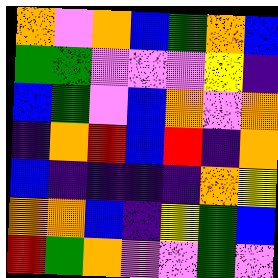[["orange", "violet", "orange", "blue", "green", "orange", "blue"], ["green", "green", "violet", "violet", "violet", "yellow", "indigo"], ["blue", "green", "violet", "blue", "orange", "violet", "orange"], ["indigo", "orange", "red", "blue", "red", "indigo", "orange"], ["blue", "indigo", "indigo", "indigo", "indigo", "orange", "yellow"], ["orange", "orange", "blue", "indigo", "yellow", "green", "blue"], ["red", "green", "orange", "violet", "violet", "green", "violet"]]